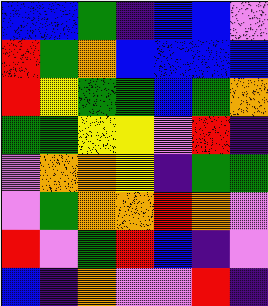[["blue", "blue", "green", "indigo", "blue", "blue", "violet"], ["red", "green", "orange", "blue", "blue", "blue", "blue"], ["red", "yellow", "green", "green", "blue", "green", "orange"], ["green", "green", "yellow", "yellow", "violet", "red", "indigo"], ["violet", "orange", "orange", "yellow", "indigo", "green", "green"], ["violet", "green", "orange", "orange", "red", "orange", "violet"], ["red", "violet", "green", "red", "blue", "indigo", "violet"], ["blue", "indigo", "orange", "violet", "violet", "red", "indigo"]]